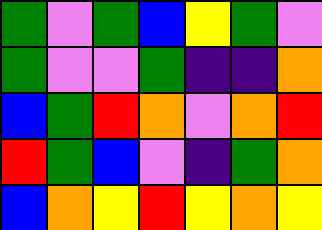[["green", "violet", "green", "blue", "yellow", "green", "violet"], ["green", "violet", "violet", "green", "indigo", "indigo", "orange"], ["blue", "green", "red", "orange", "violet", "orange", "red"], ["red", "green", "blue", "violet", "indigo", "green", "orange"], ["blue", "orange", "yellow", "red", "yellow", "orange", "yellow"]]